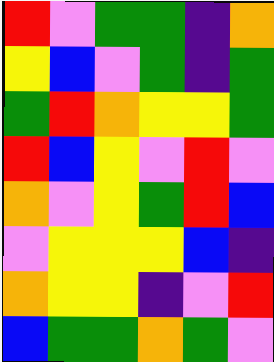[["red", "violet", "green", "green", "indigo", "orange"], ["yellow", "blue", "violet", "green", "indigo", "green"], ["green", "red", "orange", "yellow", "yellow", "green"], ["red", "blue", "yellow", "violet", "red", "violet"], ["orange", "violet", "yellow", "green", "red", "blue"], ["violet", "yellow", "yellow", "yellow", "blue", "indigo"], ["orange", "yellow", "yellow", "indigo", "violet", "red"], ["blue", "green", "green", "orange", "green", "violet"]]